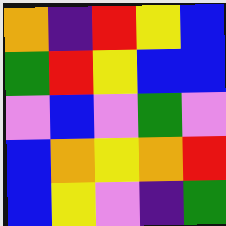[["orange", "indigo", "red", "yellow", "blue"], ["green", "red", "yellow", "blue", "blue"], ["violet", "blue", "violet", "green", "violet"], ["blue", "orange", "yellow", "orange", "red"], ["blue", "yellow", "violet", "indigo", "green"]]